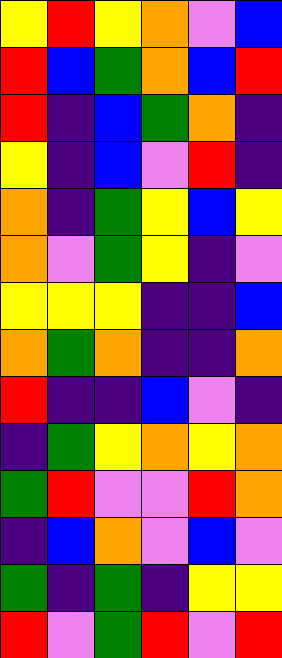[["yellow", "red", "yellow", "orange", "violet", "blue"], ["red", "blue", "green", "orange", "blue", "red"], ["red", "indigo", "blue", "green", "orange", "indigo"], ["yellow", "indigo", "blue", "violet", "red", "indigo"], ["orange", "indigo", "green", "yellow", "blue", "yellow"], ["orange", "violet", "green", "yellow", "indigo", "violet"], ["yellow", "yellow", "yellow", "indigo", "indigo", "blue"], ["orange", "green", "orange", "indigo", "indigo", "orange"], ["red", "indigo", "indigo", "blue", "violet", "indigo"], ["indigo", "green", "yellow", "orange", "yellow", "orange"], ["green", "red", "violet", "violet", "red", "orange"], ["indigo", "blue", "orange", "violet", "blue", "violet"], ["green", "indigo", "green", "indigo", "yellow", "yellow"], ["red", "violet", "green", "red", "violet", "red"]]